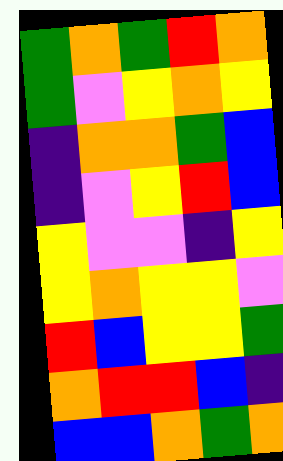[["green", "orange", "green", "red", "orange"], ["green", "violet", "yellow", "orange", "yellow"], ["indigo", "orange", "orange", "green", "blue"], ["indigo", "violet", "yellow", "red", "blue"], ["yellow", "violet", "violet", "indigo", "yellow"], ["yellow", "orange", "yellow", "yellow", "violet"], ["red", "blue", "yellow", "yellow", "green"], ["orange", "red", "red", "blue", "indigo"], ["blue", "blue", "orange", "green", "orange"]]